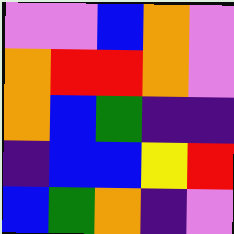[["violet", "violet", "blue", "orange", "violet"], ["orange", "red", "red", "orange", "violet"], ["orange", "blue", "green", "indigo", "indigo"], ["indigo", "blue", "blue", "yellow", "red"], ["blue", "green", "orange", "indigo", "violet"]]